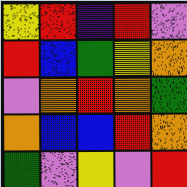[["yellow", "red", "indigo", "red", "violet"], ["red", "blue", "green", "yellow", "orange"], ["violet", "orange", "red", "orange", "green"], ["orange", "blue", "blue", "red", "orange"], ["green", "violet", "yellow", "violet", "red"]]